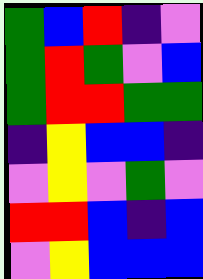[["green", "blue", "red", "indigo", "violet"], ["green", "red", "green", "violet", "blue"], ["green", "red", "red", "green", "green"], ["indigo", "yellow", "blue", "blue", "indigo"], ["violet", "yellow", "violet", "green", "violet"], ["red", "red", "blue", "indigo", "blue"], ["violet", "yellow", "blue", "blue", "blue"]]